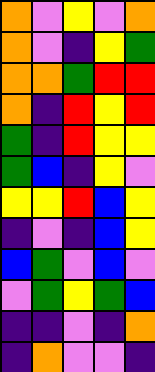[["orange", "violet", "yellow", "violet", "orange"], ["orange", "violet", "indigo", "yellow", "green"], ["orange", "orange", "green", "red", "red"], ["orange", "indigo", "red", "yellow", "red"], ["green", "indigo", "red", "yellow", "yellow"], ["green", "blue", "indigo", "yellow", "violet"], ["yellow", "yellow", "red", "blue", "yellow"], ["indigo", "violet", "indigo", "blue", "yellow"], ["blue", "green", "violet", "blue", "violet"], ["violet", "green", "yellow", "green", "blue"], ["indigo", "indigo", "violet", "indigo", "orange"], ["indigo", "orange", "violet", "violet", "indigo"]]